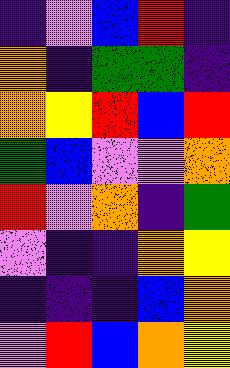[["indigo", "violet", "blue", "red", "indigo"], ["orange", "indigo", "green", "green", "indigo"], ["orange", "yellow", "red", "blue", "red"], ["green", "blue", "violet", "violet", "orange"], ["red", "violet", "orange", "indigo", "green"], ["violet", "indigo", "indigo", "orange", "yellow"], ["indigo", "indigo", "indigo", "blue", "orange"], ["violet", "red", "blue", "orange", "yellow"]]